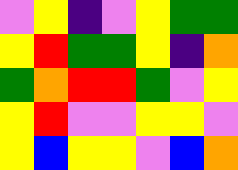[["violet", "yellow", "indigo", "violet", "yellow", "green", "green"], ["yellow", "red", "green", "green", "yellow", "indigo", "orange"], ["green", "orange", "red", "red", "green", "violet", "yellow"], ["yellow", "red", "violet", "violet", "yellow", "yellow", "violet"], ["yellow", "blue", "yellow", "yellow", "violet", "blue", "orange"]]